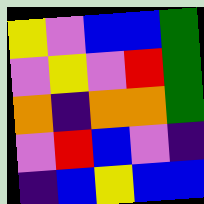[["yellow", "violet", "blue", "blue", "green"], ["violet", "yellow", "violet", "red", "green"], ["orange", "indigo", "orange", "orange", "green"], ["violet", "red", "blue", "violet", "indigo"], ["indigo", "blue", "yellow", "blue", "blue"]]